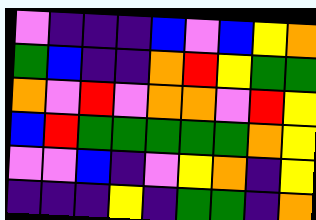[["violet", "indigo", "indigo", "indigo", "blue", "violet", "blue", "yellow", "orange"], ["green", "blue", "indigo", "indigo", "orange", "red", "yellow", "green", "green"], ["orange", "violet", "red", "violet", "orange", "orange", "violet", "red", "yellow"], ["blue", "red", "green", "green", "green", "green", "green", "orange", "yellow"], ["violet", "violet", "blue", "indigo", "violet", "yellow", "orange", "indigo", "yellow"], ["indigo", "indigo", "indigo", "yellow", "indigo", "green", "green", "indigo", "orange"]]